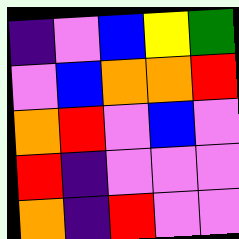[["indigo", "violet", "blue", "yellow", "green"], ["violet", "blue", "orange", "orange", "red"], ["orange", "red", "violet", "blue", "violet"], ["red", "indigo", "violet", "violet", "violet"], ["orange", "indigo", "red", "violet", "violet"]]